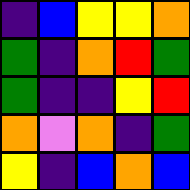[["indigo", "blue", "yellow", "yellow", "orange"], ["green", "indigo", "orange", "red", "green"], ["green", "indigo", "indigo", "yellow", "red"], ["orange", "violet", "orange", "indigo", "green"], ["yellow", "indigo", "blue", "orange", "blue"]]